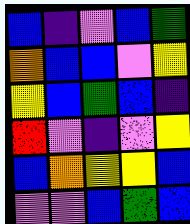[["blue", "indigo", "violet", "blue", "green"], ["orange", "blue", "blue", "violet", "yellow"], ["yellow", "blue", "green", "blue", "indigo"], ["red", "violet", "indigo", "violet", "yellow"], ["blue", "orange", "yellow", "yellow", "blue"], ["violet", "violet", "blue", "green", "blue"]]